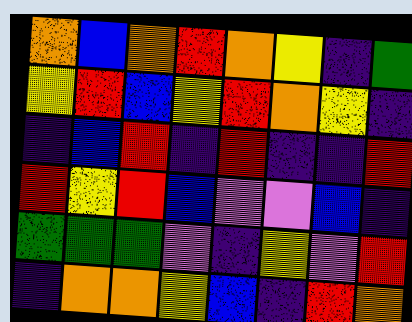[["orange", "blue", "orange", "red", "orange", "yellow", "indigo", "green"], ["yellow", "red", "blue", "yellow", "red", "orange", "yellow", "indigo"], ["indigo", "blue", "red", "indigo", "red", "indigo", "indigo", "red"], ["red", "yellow", "red", "blue", "violet", "violet", "blue", "indigo"], ["green", "green", "green", "violet", "indigo", "yellow", "violet", "red"], ["indigo", "orange", "orange", "yellow", "blue", "indigo", "red", "orange"]]